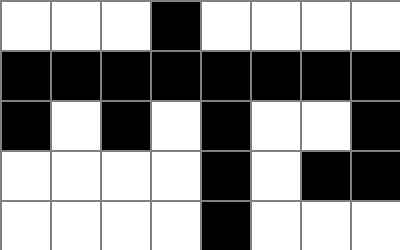[["white", "white", "white", "black", "white", "white", "white", "white"], ["black", "black", "black", "black", "black", "black", "black", "black"], ["black", "white", "black", "white", "black", "white", "white", "black"], ["white", "white", "white", "white", "black", "white", "black", "black"], ["white", "white", "white", "white", "black", "white", "white", "white"]]